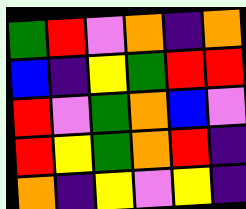[["green", "red", "violet", "orange", "indigo", "orange"], ["blue", "indigo", "yellow", "green", "red", "red"], ["red", "violet", "green", "orange", "blue", "violet"], ["red", "yellow", "green", "orange", "red", "indigo"], ["orange", "indigo", "yellow", "violet", "yellow", "indigo"]]